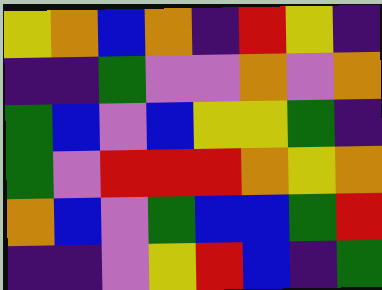[["yellow", "orange", "blue", "orange", "indigo", "red", "yellow", "indigo"], ["indigo", "indigo", "green", "violet", "violet", "orange", "violet", "orange"], ["green", "blue", "violet", "blue", "yellow", "yellow", "green", "indigo"], ["green", "violet", "red", "red", "red", "orange", "yellow", "orange"], ["orange", "blue", "violet", "green", "blue", "blue", "green", "red"], ["indigo", "indigo", "violet", "yellow", "red", "blue", "indigo", "green"]]